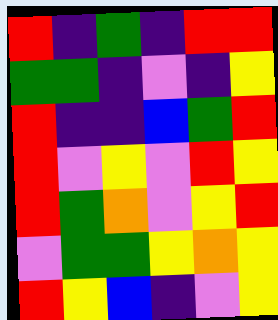[["red", "indigo", "green", "indigo", "red", "red"], ["green", "green", "indigo", "violet", "indigo", "yellow"], ["red", "indigo", "indigo", "blue", "green", "red"], ["red", "violet", "yellow", "violet", "red", "yellow"], ["red", "green", "orange", "violet", "yellow", "red"], ["violet", "green", "green", "yellow", "orange", "yellow"], ["red", "yellow", "blue", "indigo", "violet", "yellow"]]